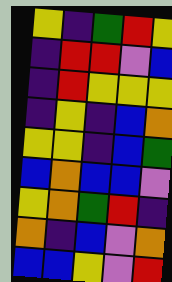[["yellow", "indigo", "green", "red", "yellow"], ["indigo", "red", "red", "violet", "blue"], ["indigo", "red", "yellow", "yellow", "yellow"], ["indigo", "yellow", "indigo", "blue", "orange"], ["yellow", "yellow", "indigo", "blue", "green"], ["blue", "orange", "blue", "blue", "violet"], ["yellow", "orange", "green", "red", "indigo"], ["orange", "indigo", "blue", "violet", "orange"], ["blue", "blue", "yellow", "violet", "red"]]